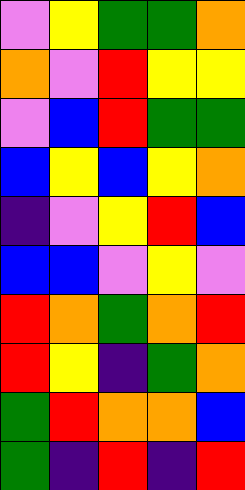[["violet", "yellow", "green", "green", "orange"], ["orange", "violet", "red", "yellow", "yellow"], ["violet", "blue", "red", "green", "green"], ["blue", "yellow", "blue", "yellow", "orange"], ["indigo", "violet", "yellow", "red", "blue"], ["blue", "blue", "violet", "yellow", "violet"], ["red", "orange", "green", "orange", "red"], ["red", "yellow", "indigo", "green", "orange"], ["green", "red", "orange", "orange", "blue"], ["green", "indigo", "red", "indigo", "red"]]